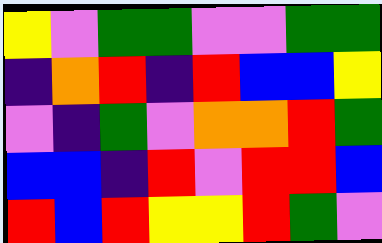[["yellow", "violet", "green", "green", "violet", "violet", "green", "green"], ["indigo", "orange", "red", "indigo", "red", "blue", "blue", "yellow"], ["violet", "indigo", "green", "violet", "orange", "orange", "red", "green"], ["blue", "blue", "indigo", "red", "violet", "red", "red", "blue"], ["red", "blue", "red", "yellow", "yellow", "red", "green", "violet"]]